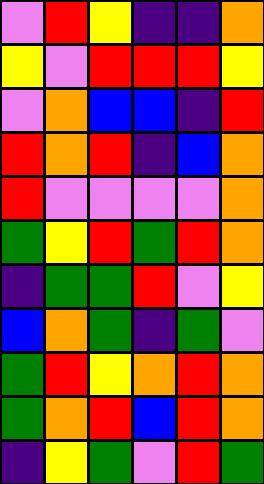[["violet", "red", "yellow", "indigo", "indigo", "orange"], ["yellow", "violet", "red", "red", "red", "yellow"], ["violet", "orange", "blue", "blue", "indigo", "red"], ["red", "orange", "red", "indigo", "blue", "orange"], ["red", "violet", "violet", "violet", "violet", "orange"], ["green", "yellow", "red", "green", "red", "orange"], ["indigo", "green", "green", "red", "violet", "yellow"], ["blue", "orange", "green", "indigo", "green", "violet"], ["green", "red", "yellow", "orange", "red", "orange"], ["green", "orange", "red", "blue", "red", "orange"], ["indigo", "yellow", "green", "violet", "red", "green"]]